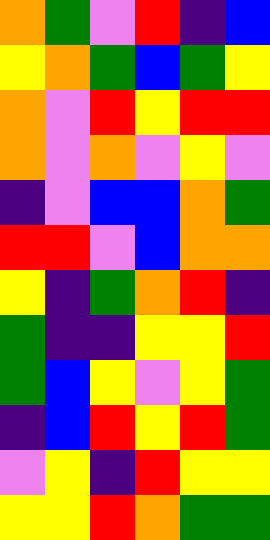[["orange", "green", "violet", "red", "indigo", "blue"], ["yellow", "orange", "green", "blue", "green", "yellow"], ["orange", "violet", "red", "yellow", "red", "red"], ["orange", "violet", "orange", "violet", "yellow", "violet"], ["indigo", "violet", "blue", "blue", "orange", "green"], ["red", "red", "violet", "blue", "orange", "orange"], ["yellow", "indigo", "green", "orange", "red", "indigo"], ["green", "indigo", "indigo", "yellow", "yellow", "red"], ["green", "blue", "yellow", "violet", "yellow", "green"], ["indigo", "blue", "red", "yellow", "red", "green"], ["violet", "yellow", "indigo", "red", "yellow", "yellow"], ["yellow", "yellow", "red", "orange", "green", "green"]]